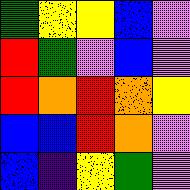[["green", "yellow", "yellow", "blue", "violet"], ["red", "green", "violet", "blue", "violet"], ["red", "orange", "red", "orange", "yellow"], ["blue", "blue", "red", "orange", "violet"], ["blue", "indigo", "yellow", "green", "violet"]]